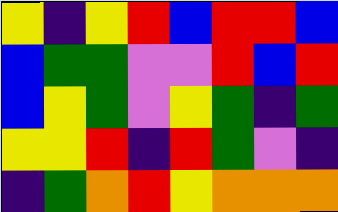[["yellow", "indigo", "yellow", "red", "blue", "red", "red", "blue"], ["blue", "green", "green", "violet", "violet", "red", "blue", "red"], ["blue", "yellow", "green", "violet", "yellow", "green", "indigo", "green"], ["yellow", "yellow", "red", "indigo", "red", "green", "violet", "indigo"], ["indigo", "green", "orange", "red", "yellow", "orange", "orange", "orange"]]